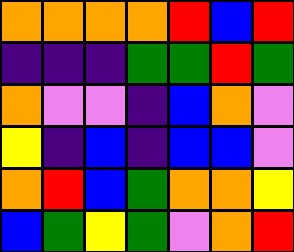[["orange", "orange", "orange", "orange", "red", "blue", "red"], ["indigo", "indigo", "indigo", "green", "green", "red", "green"], ["orange", "violet", "violet", "indigo", "blue", "orange", "violet"], ["yellow", "indigo", "blue", "indigo", "blue", "blue", "violet"], ["orange", "red", "blue", "green", "orange", "orange", "yellow"], ["blue", "green", "yellow", "green", "violet", "orange", "red"]]